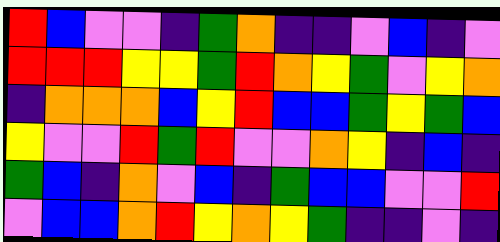[["red", "blue", "violet", "violet", "indigo", "green", "orange", "indigo", "indigo", "violet", "blue", "indigo", "violet"], ["red", "red", "red", "yellow", "yellow", "green", "red", "orange", "yellow", "green", "violet", "yellow", "orange"], ["indigo", "orange", "orange", "orange", "blue", "yellow", "red", "blue", "blue", "green", "yellow", "green", "blue"], ["yellow", "violet", "violet", "red", "green", "red", "violet", "violet", "orange", "yellow", "indigo", "blue", "indigo"], ["green", "blue", "indigo", "orange", "violet", "blue", "indigo", "green", "blue", "blue", "violet", "violet", "red"], ["violet", "blue", "blue", "orange", "red", "yellow", "orange", "yellow", "green", "indigo", "indigo", "violet", "indigo"]]